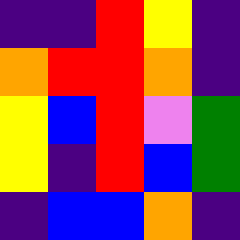[["indigo", "indigo", "red", "yellow", "indigo"], ["orange", "red", "red", "orange", "indigo"], ["yellow", "blue", "red", "violet", "green"], ["yellow", "indigo", "red", "blue", "green"], ["indigo", "blue", "blue", "orange", "indigo"]]